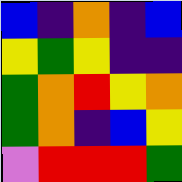[["blue", "indigo", "orange", "indigo", "blue"], ["yellow", "green", "yellow", "indigo", "indigo"], ["green", "orange", "red", "yellow", "orange"], ["green", "orange", "indigo", "blue", "yellow"], ["violet", "red", "red", "red", "green"]]